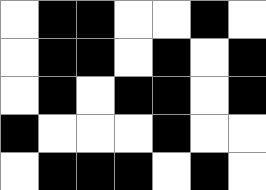[["white", "black", "black", "white", "white", "black", "white"], ["white", "black", "black", "white", "black", "white", "black"], ["white", "black", "white", "black", "black", "white", "black"], ["black", "white", "white", "white", "black", "white", "white"], ["white", "black", "black", "black", "white", "black", "white"]]